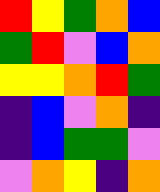[["red", "yellow", "green", "orange", "blue"], ["green", "red", "violet", "blue", "orange"], ["yellow", "yellow", "orange", "red", "green"], ["indigo", "blue", "violet", "orange", "indigo"], ["indigo", "blue", "green", "green", "violet"], ["violet", "orange", "yellow", "indigo", "orange"]]